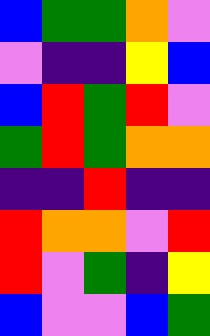[["blue", "green", "green", "orange", "violet"], ["violet", "indigo", "indigo", "yellow", "blue"], ["blue", "red", "green", "red", "violet"], ["green", "red", "green", "orange", "orange"], ["indigo", "indigo", "red", "indigo", "indigo"], ["red", "orange", "orange", "violet", "red"], ["red", "violet", "green", "indigo", "yellow"], ["blue", "violet", "violet", "blue", "green"]]